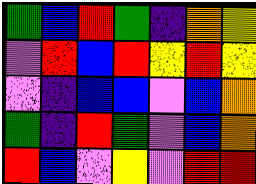[["green", "blue", "red", "green", "indigo", "orange", "yellow"], ["violet", "red", "blue", "red", "yellow", "red", "yellow"], ["violet", "indigo", "blue", "blue", "violet", "blue", "orange"], ["green", "indigo", "red", "green", "violet", "blue", "orange"], ["red", "blue", "violet", "yellow", "violet", "red", "red"]]